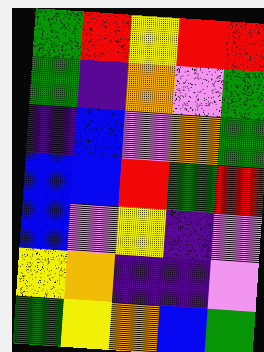[["green", "red", "yellow", "red", "red"], ["green", "indigo", "orange", "violet", "green"], ["indigo", "blue", "violet", "orange", "green"], ["blue", "blue", "red", "green", "red"], ["blue", "violet", "yellow", "indigo", "violet"], ["yellow", "orange", "indigo", "indigo", "violet"], ["green", "yellow", "orange", "blue", "green"]]